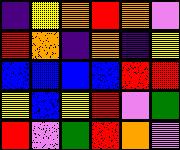[["indigo", "yellow", "orange", "red", "orange", "violet"], ["red", "orange", "indigo", "orange", "indigo", "yellow"], ["blue", "blue", "blue", "blue", "red", "red"], ["yellow", "blue", "yellow", "red", "violet", "green"], ["red", "violet", "green", "red", "orange", "violet"]]